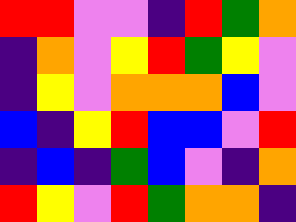[["red", "red", "violet", "violet", "indigo", "red", "green", "orange"], ["indigo", "orange", "violet", "yellow", "red", "green", "yellow", "violet"], ["indigo", "yellow", "violet", "orange", "orange", "orange", "blue", "violet"], ["blue", "indigo", "yellow", "red", "blue", "blue", "violet", "red"], ["indigo", "blue", "indigo", "green", "blue", "violet", "indigo", "orange"], ["red", "yellow", "violet", "red", "green", "orange", "orange", "indigo"]]